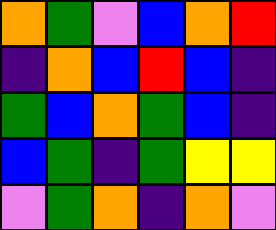[["orange", "green", "violet", "blue", "orange", "red"], ["indigo", "orange", "blue", "red", "blue", "indigo"], ["green", "blue", "orange", "green", "blue", "indigo"], ["blue", "green", "indigo", "green", "yellow", "yellow"], ["violet", "green", "orange", "indigo", "orange", "violet"]]